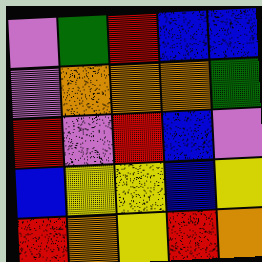[["violet", "green", "red", "blue", "blue"], ["violet", "orange", "orange", "orange", "green"], ["red", "violet", "red", "blue", "violet"], ["blue", "yellow", "yellow", "blue", "yellow"], ["red", "orange", "yellow", "red", "orange"]]